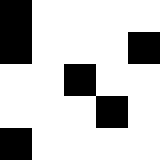[["black", "white", "white", "white", "white"], ["black", "white", "white", "white", "black"], ["white", "white", "black", "white", "white"], ["white", "white", "white", "black", "white"], ["black", "white", "white", "white", "white"]]